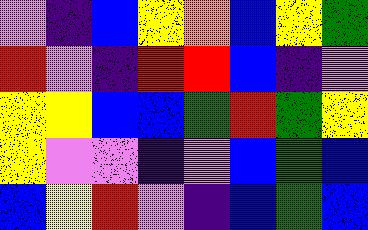[["violet", "indigo", "blue", "yellow", "orange", "blue", "yellow", "green"], ["red", "violet", "indigo", "red", "red", "blue", "indigo", "violet"], ["yellow", "yellow", "blue", "blue", "green", "red", "green", "yellow"], ["yellow", "violet", "violet", "indigo", "violet", "blue", "green", "blue"], ["blue", "yellow", "red", "violet", "indigo", "blue", "green", "blue"]]